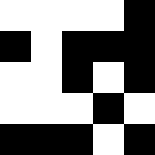[["white", "white", "white", "white", "black"], ["black", "white", "black", "black", "black"], ["white", "white", "black", "white", "black"], ["white", "white", "white", "black", "white"], ["black", "black", "black", "white", "black"]]